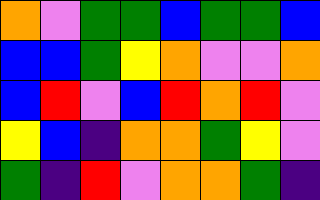[["orange", "violet", "green", "green", "blue", "green", "green", "blue"], ["blue", "blue", "green", "yellow", "orange", "violet", "violet", "orange"], ["blue", "red", "violet", "blue", "red", "orange", "red", "violet"], ["yellow", "blue", "indigo", "orange", "orange", "green", "yellow", "violet"], ["green", "indigo", "red", "violet", "orange", "orange", "green", "indigo"]]